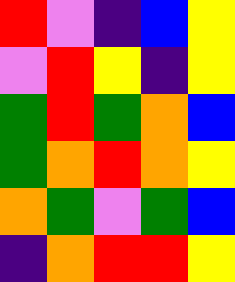[["red", "violet", "indigo", "blue", "yellow"], ["violet", "red", "yellow", "indigo", "yellow"], ["green", "red", "green", "orange", "blue"], ["green", "orange", "red", "orange", "yellow"], ["orange", "green", "violet", "green", "blue"], ["indigo", "orange", "red", "red", "yellow"]]